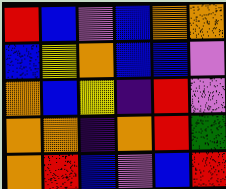[["red", "blue", "violet", "blue", "orange", "orange"], ["blue", "yellow", "orange", "blue", "blue", "violet"], ["orange", "blue", "yellow", "indigo", "red", "violet"], ["orange", "orange", "indigo", "orange", "red", "green"], ["orange", "red", "blue", "violet", "blue", "red"]]